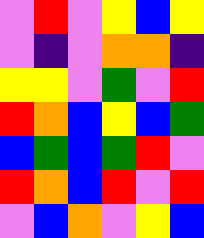[["violet", "red", "violet", "yellow", "blue", "yellow"], ["violet", "indigo", "violet", "orange", "orange", "indigo"], ["yellow", "yellow", "violet", "green", "violet", "red"], ["red", "orange", "blue", "yellow", "blue", "green"], ["blue", "green", "blue", "green", "red", "violet"], ["red", "orange", "blue", "red", "violet", "red"], ["violet", "blue", "orange", "violet", "yellow", "blue"]]